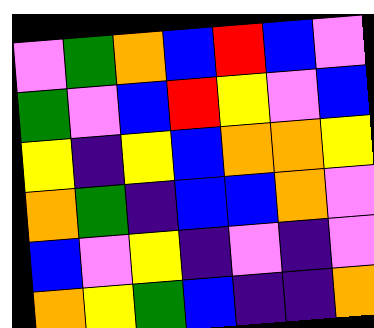[["violet", "green", "orange", "blue", "red", "blue", "violet"], ["green", "violet", "blue", "red", "yellow", "violet", "blue"], ["yellow", "indigo", "yellow", "blue", "orange", "orange", "yellow"], ["orange", "green", "indigo", "blue", "blue", "orange", "violet"], ["blue", "violet", "yellow", "indigo", "violet", "indigo", "violet"], ["orange", "yellow", "green", "blue", "indigo", "indigo", "orange"]]